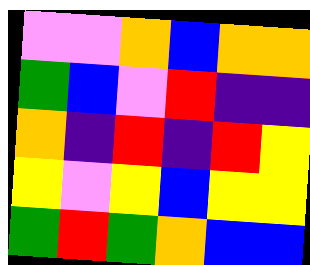[["violet", "violet", "orange", "blue", "orange", "orange"], ["green", "blue", "violet", "red", "indigo", "indigo"], ["orange", "indigo", "red", "indigo", "red", "yellow"], ["yellow", "violet", "yellow", "blue", "yellow", "yellow"], ["green", "red", "green", "orange", "blue", "blue"]]